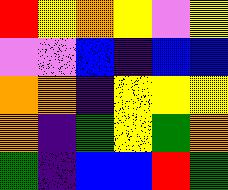[["red", "yellow", "orange", "yellow", "violet", "yellow"], ["violet", "violet", "blue", "indigo", "blue", "blue"], ["orange", "orange", "indigo", "yellow", "yellow", "yellow"], ["orange", "indigo", "green", "yellow", "green", "orange"], ["green", "indigo", "blue", "blue", "red", "green"]]